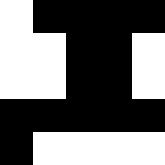[["white", "black", "black", "black", "black"], ["white", "white", "black", "black", "white"], ["white", "white", "black", "black", "white"], ["black", "black", "black", "black", "black"], ["black", "white", "white", "white", "white"]]